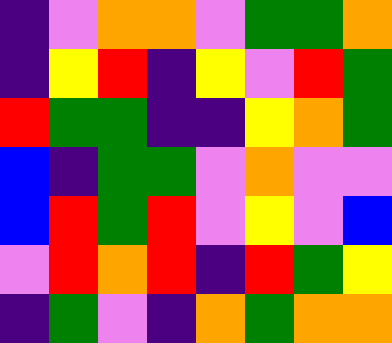[["indigo", "violet", "orange", "orange", "violet", "green", "green", "orange"], ["indigo", "yellow", "red", "indigo", "yellow", "violet", "red", "green"], ["red", "green", "green", "indigo", "indigo", "yellow", "orange", "green"], ["blue", "indigo", "green", "green", "violet", "orange", "violet", "violet"], ["blue", "red", "green", "red", "violet", "yellow", "violet", "blue"], ["violet", "red", "orange", "red", "indigo", "red", "green", "yellow"], ["indigo", "green", "violet", "indigo", "orange", "green", "orange", "orange"]]